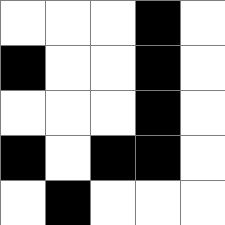[["white", "white", "white", "black", "white"], ["black", "white", "white", "black", "white"], ["white", "white", "white", "black", "white"], ["black", "white", "black", "black", "white"], ["white", "black", "white", "white", "white"]]